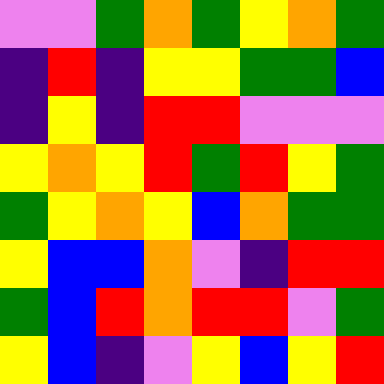[["violet", "violet", "green", "orange", "green", "yellow", "orange", "green"], ["indigo", "red", "indigo", "yellow", "yellow", "green", "green", "blue"], ["indigo", "yellow", "indigo", "red", "red", "violet", "violet", "violet"], ["yellow", "orange", "yellow", "red", "green", "red", "yellow", "green"], ["green", "yellow", "orange", "yellow", "blue", "orange", "green", "green"], ["yellow", "blue", "blue", "orange", "violet", "indigo", "red", "red"], ["green", "blue", "red", "orange", "red", "red", "violet", "green"], ["yellow", "blue", "indigo", "violet", "yellow", "blue", "yellow", "red"]]